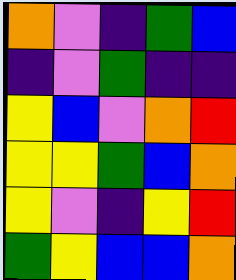[["orange", "violet", "indigo", "green", "blue"], ["indigo", "violet", "green", "indigo", "indigo"], ["yellow", "blue", "violet", "orange", "red"], ["yellow", "yellow", "green", "blue", "orange"], ["yellow", "violet", "indigo", "yellow", "red"], ["green", "yellow", "blue", "blue", "orange"]]